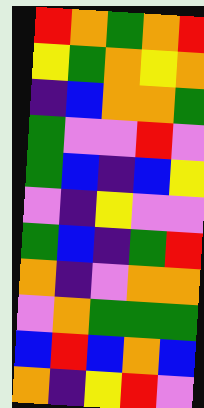[["red", "orange", "green", "orange", "red"], ["yellow", "green", "orange", "yellow", "orange"], ["indigo", "blue", "orange", "orange", "green"], ["green", "violet", "violet", "red", "violet"], ["green", "blue", "indigo", "blue", "yellow"], ["violet", "indigo", "yellow", "violet", "violet"], ["green", "blue", "indigo", "green", "red"], ["orange", "indigo", "violet", "orange", "orange"], ["violet", "orange", "green", "green", "green"], ["blue", "red", "blue", "orange", "blue"], ["orange", "indigo", "yellow", "red", "violet"]]